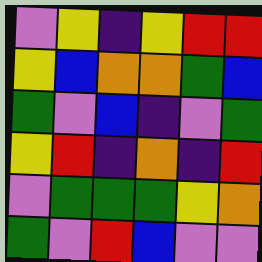[["violet", "yellow", "indigo", "yellow", "red", "red"], ["yellow", "blue", "orange", "orange", "green", "blue"], ["green", "violet", "blue", "indigo", "violet", "green"], ["yellow", "red", "indigo", "orange", "indigo", "red"], ["violet", "green", "green", "green", "yellow", "orange"], ["green", "violet", "red", "blue", "violet", "violet"]]